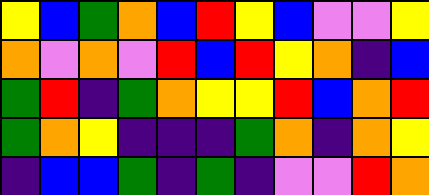[["yellow", "blue", "green", "orange", "blue", "red", "yellow", "blue", "violet", "violet", "yellow"], ["orange", "violet", "orange", "violet", "red", "blue", "red", "yellow", "orange", "indigo", "blue"], ["green", "red", "indigo", "green", "orange", "yellow", "yellow", "red", "blue", "orange", "red"], ["green", "orange", "yellow", "indigo", "indigo", "indigo", "green", "orange", "indigo", "orange", "yellow"], ["indigo", "blue", "blue", "green", "indigo", "green", "indigo", "violet", "violet", "red", "orange"]]